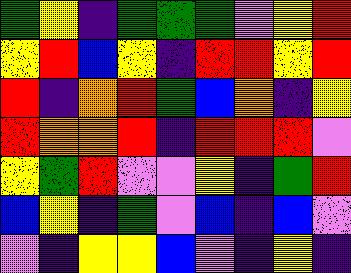[["green", "yellow", "indigo", "green", "green", "green", "violet", "yellow", "red"], ["yellow", "red", "blue", "yellow", "indigo", "red", "red", "yellow", "red"], ["red", "indigo", "orange", "red", "green", "blue", "orange", "indigo", "yellow"], ["red", "orange", "orange", "red", "indigo", "red", "red", "red", "violet"], ["yellow", "green", "red", "violet", "violet", "yellow", "indigo", "green", "red"], ["blue", "yellow", "indigo", "green", "violet", "blue", "indigo", "blue", "violet"], ["violet", "indigo", "yellow", "yellow", "blue", "violet", "indigo", "yellow", "indigo"]]